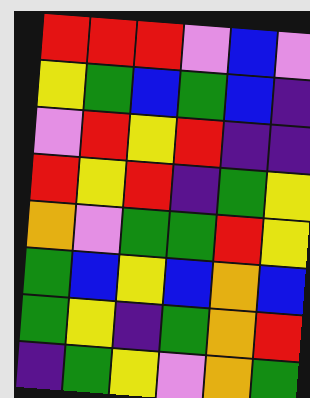[["red", "red", "red", "violet", "blue", "violet"], ["yellow", "green", "blue", "green", "blue", "indigo"], ["violet", "red", "yellow", "red", "indigo", "indigo"], ["red", "yellow", "red", "indigo", "green", "yellow"], ["orange", "violet", "green", "green", "red", "yellow"], ["green", "blue", "yellow", "blue", "orange", "blue"], ["green", "yellow", "indigo", "green", "orange", "red"], ["indigo", "green", "yellow", "violet", "orange", "green"]]